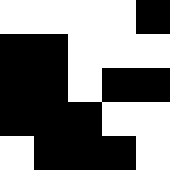[["white", "white", "white", "white", "black"], ["black", "black", "white", "white", "white"], ["black", "black", "white", "black", "black"], ["black", "black", "black", "white", "white"], ["white", "black", "black", "black", "white"]]